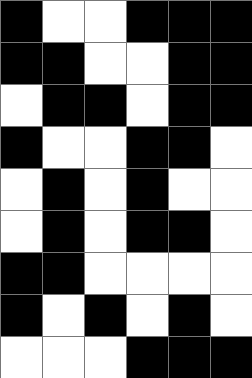[["black", "white", "white", "black", "black", "black"], ["black", "black", "white", "white", "black", "black"], ["white", "black", "black", "white", "black", "black"], ["black", "white", "white", "black", "black", "white"], ["white", "black", "white", "black", "white", "white"], ["white", "black", "white", "black", "black", "white"], ["black", "black", "white", "white", "white", "white"], ["black", "white", "black", "white", "black", "white"], ["white", "white", "white", "black", "black", "black"]]